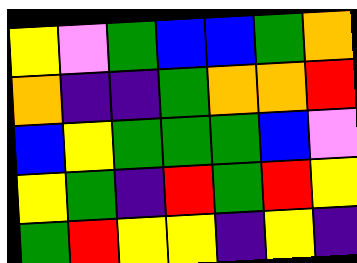[["yellow", "violet", "green", "blue", "blue", "green", "orange"], ["orange", "indigo", "indigo", "green", "orange", "orange", "red"], ["blue", "yellow", "green", "green", "green", "blue", "violet"], ["yellow", "green", "indigo", "red", "green", "red", "yellow"], ["green", "red", "yellow", "yellow", "indigo", "yellow", "indigo"]]